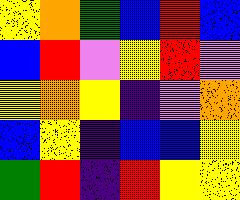[["yellow", "orange", "green", "blue", "red", "blue"], ["blue", "red", "violet", "yellow", "red", "violet"], ["yellow", "orange", "yellow", "indigo", "violet", "orange"], ["blue", "yellow", "indigo", "blue", "blue", "yellow"], ["green", "red", "indigo", "red", "yellow", "yellow"]]